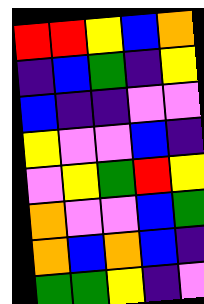[["red", "red", "yellow", "blue", "orange"], ["indigo", "blue", "green", "indigo", "yellow"], ["blue", "indigo", "indigo", "violet", "violet"], ["yellow", "violet", "violet", "blue", "indigo"], ["violet", "yellow", "green", "red", "yellow"], ["orange", "violet", "violet", "blue", "green"], ["orange", "blue", "orange", "blue", "indigo"], ["green", "green", "yellow", "indigo", "violet"]]